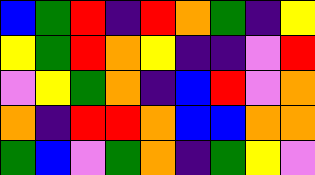[["blue", "green", "red", "indigo", "red", "orange", "green", "indigo", "yellow"], ["yellow", "green", "red", "orange", "yellow", "indigo", "indigo", "violet", "red"], ["violet", "yellow", "green", "orange", "indigo", "blue", "red", "violet", "orange"], ["orange", "indigo", "red", "red", "orange", "blue", "blue", "orange", "orange"], ["green", "blue", "violet", "green", "orange", "indigo", "green", "yellow", "violet"]]